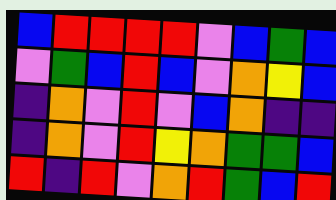[["blue", "red", "red", "red", "red", "violet", "blue", "green", "blue"], ["violet", "green", "blue", "red", "blue", "violet", "orange", "yellow", "blue"], ["indigo", "orange", "violet", "red", "violet", "blue", "orange", "indigo", "indigo"], ["indigo", "orange", "violet", "red", "yellow", "orange", "green", "green", "blue"], ["red", "indigo", "red", "violet", "orange", "red", "green", "blue", "red"]]